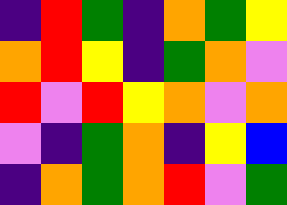[["indigo", "red", "green", "indigo", "orange", "green", "yellow"], ["orange", "red", "yellow", "indigo", "green", "orange", "violet"], ["red", "violet", "red", "yellow", "orange", "violet", "orange"], ["violet", "indigo", "green", "orange", "indigo", "yellow", "blue"], ["indigo", "orange", "green", "orange", "red", "violet", "green"]]